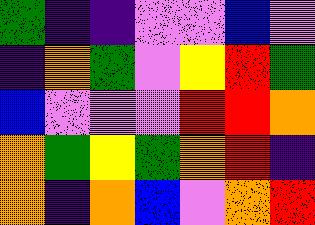[["green", "indigo", "indigo", "violet", "violet", "blue", "violet"], ["indigo", "orange", "green", "violet", "yellow", "red", "green"], ["blue", "violet", "violet", "violet", "red", "red", "orange"], ["orange", "green", "yellow", "green", "orange", "red", "indigo"], ["orange", "indigo", "orange", "blue", "violet", "orange", "red"]]